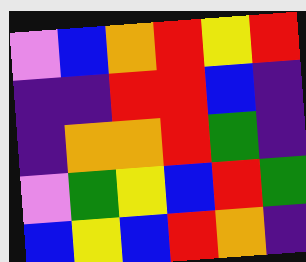[["violet", "blue", "orange", "red", "yellow", "red"], ["indigo", "indigo", "red", "red", "blue", "indigo"], ["indigo", "orange", "orange", "red", "green", "indigo"], ["violet", "green", "yellow", "blue", "red", "green"], ["blue", "yellow", "blue", "red", "orange", "indigo"]]